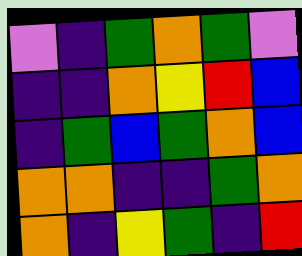[["violet", "indigo", "green", "orange", "green", "violet"], ["indigo", "indigo", "orange", "yellow", "red", "blue"], ["indigo", "green", "blue", "green", "orange", "blue"], ["orange", "orange", "indigo", "indigo", "green", "orange"], ["orange", "indigo", "yellow", "green", "indigo", "red"]]